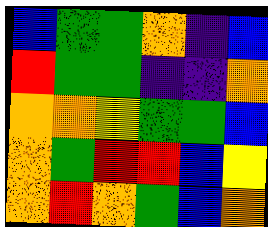[["blue", "green", "green", "orange", "indigo", "blue"], ["red", "green", "green", "indigo", "indigo", "orange"], ["orange", "orange", "yellow", "green", "green", "blue"], ["orange", "green", "red", "red", "blue", "yellow"], ["orange", "red", "orange", "green", "blue", "orange"]]